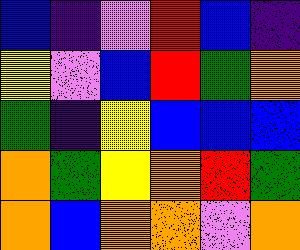[["blue", "indigo", "violet", "red", "blue", "indigo"], ["yellow", "violet", "blue", "red", "green", "orange"], ["green", "indigo", "yellow", "blue", "blue", "blue"], ["orange", "green", "yellow", "orange", "red", "green"], ["orange", "blue", "orange", "orange", "violet", "orange"]]